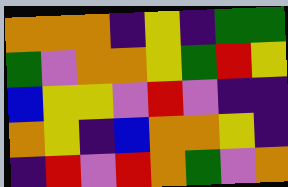[["orange", "orange", "orange", "indigo", "yellow", "indigo", "green", "green"], ["green", "violet", "orange", "orange", "yellow", "green", "red", "yellow"], ["blue", "yellow", "yellow", "violet", "red", "violet", "indigo", "indigo"], ["orange", "yellow", "indigo", "blue", "orange", "orange", "yellow", "indigo"], ["indigo", "red", "violet", "red", "orange", "green", "violet", "orange"]]